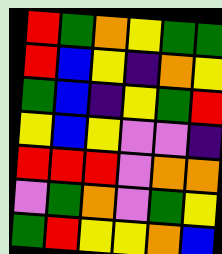[["red", "green", "orange", "yellow", "green", "green"], ["red", "blue", "yellow", "indigo", "orange", "yellow"], ["green", "blue", "indigo", "yellow", "green", "red"], ["yellow", "blue", "yellow", "violet", "violet", "indigo"], ["red", "red", "red", "violet", "orange", "orange"], ["violet", "green", "orange", "violet", "green", "yellow"], ["green", "red", "yellow", "yellow", "orange", "blue"]]